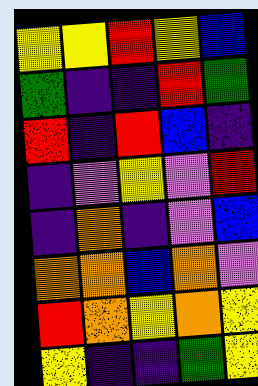[["yellow", "yellow", "red", "yellow", "blue"], ["green", "indigo", "indigo", "red", "green"], ["red", "indigo", "red", "blue", "indigo"], ["indigo", "violet", "yellow", "violet", "red"], ["indigo", "orange", "indigo", "violet", "blue"], ["orange", "orange", "blue", "orange", "violet"], ["red", "orange", "yellow", "orange", "yellow"], ["yellow", "indigo", "indigo", "green", "yellow"]]